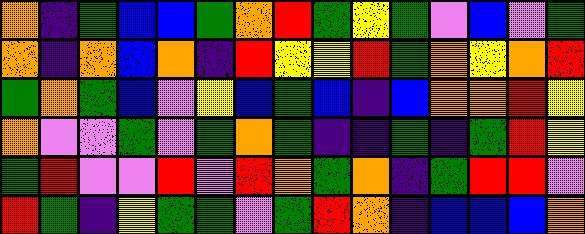[["orange", "indigo", "green", "blue", "blue", "green", "orange", "red", "green", "yellow", "green", "violet", "blue", "violet", "green"], ["orange", "indigo", "orange", "blue", "orange", "indigo", "red", "yellow", "yellow", "red", "green", "orange", "yellow", "orange", "red"], ["green", "orange", "green", "blue", "violet", "yellow", "blue", "green", "blue", "indigo", "blue", "orange", "orange", "red", "yellow"], ["orange", "violet", "violet", "green", "violet", "green", "orange", "green", "indigo", "indigo", "green", "indigo", "green", "red", "yellow"], ["green", "red", "violet", "violet", "red", "violet", "red", "orange", "green", "orange", "indigo", "green", "red", "red", "violet"], ["red", "green", "indigo", "yellow", "green", "green", "violet", "green", "red", "orange", "indigo", "blue", "blue", "blue", "orange"]]